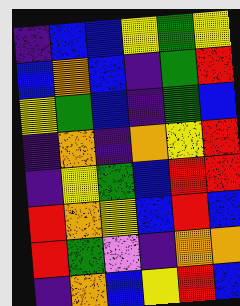[["indigo", "blue", "blue", "yellow", "green", "yellow"], ["blue", "orange", "blue", "indigo", "green", "red"], ["yellow", "green", "blue", "indigo", "green", "blue"], ["indigo", "orange", "indigo", "orange", "yellow", "red"], ["indigo", "yellow", "green", "blue", "red", "red"], ["red", "orange", "yellow", "blue", "red", "blue"], ["red", "green", "violet", "indigo", "orange", "orange"], ["indigo", "orange", "blue", "yellow", "red", "blue"]]